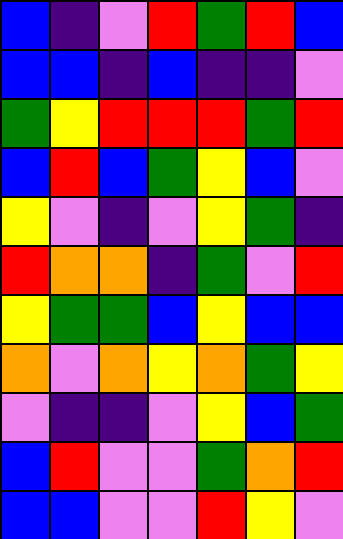[["blue", "indigo", "violet", "red", "green", "red", "blue"], ["blue", "blue", "indigo", "blue", "indigo", "indigo", "violet"], ["green", "yellow", "red", "red", "red", "green", "red"], ["blue", "red", "blue", "green", "yellow", "blue", "violet"], ["yellow", "violet", "indigo", "violet", "yellow", "green", "indigo"], ["red", "orange", "orange", "indigo", "green", "violet", "red"], ["yellow", "green", "green", "blue", "yellow", "blue", "blue"], ["orange", "violet", "orange", "yellow", "orange", "green", "yellow"], ["violet", "indigo", "indigo", "violet", "yellow", "blue", "green"], ["blue", "red", "violet", "violet", "green", "orange", "red"], ["blue", "blue", "violet", "violet", "red", "yellow", "violet"]]